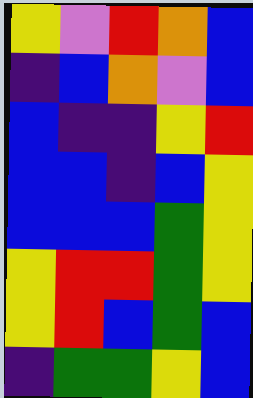[["yellow", "violet", "red", "orange", "blue"], ["indigo", "blue", "orange", "violet", "blue"], ["blue", "indigo", "indigo", "yellow", "red"], ["blue", "blue", "indigo", "blue", "yellow"], ["blue", "blue", "blue", "green", "yellow"], ["yellow", "red", "red", "green", "yellow"], ["yellow", "red", "blue", "green", "blue"], ["indigo", "green", "green", "yellow", "blue"]]